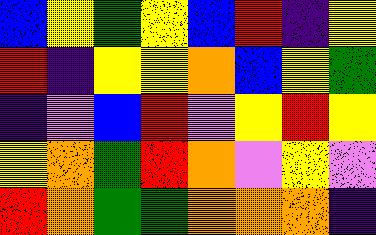[["blue", "yellow", "green", "yellow", "blue", "red", "indigo", "yellow"], ["red", "indigo", "yellow", "yellow", "orange", "blue", "yellow", "green"], ["indigo", "violet", "blue", "red", "violet", "yellow", "red", "yellow"], ["yellow", "orange", "green", "red", "orange", "violet", "yellow", "violet"], ["red", "orange", "green", "green", "orange", "orange", "orange", "indigo"]]